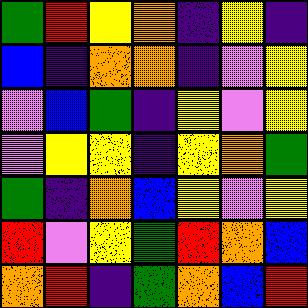[["green", "red", "yellow", "orange", "indigo", "yellow", "indigo"], ["blue", "indigo", "orange", "orange", "indigo", "violet", "yellow"], ["violet", "blue", "green", "indigo", "yellow", "violet", "yellow"], ["violet", "yellow", "yellow", "indigo", "yellow", "orange", "green"], ["green", "indigo", "orange", "blue", "yellow", "violet", "yellow"], ["red", "violet", "yellow", "green", "red", "orange", "blue"], ["orange", "red", "indigo", "green", "orange", "blue", "red"]]